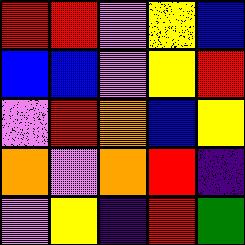[["red", "red", "violet", "yellow", "blue"], ["blue", "blue", "violet", "yellow", "red"], ["violet", "red", "orange", "blue", "yellow"], ["orange", "violet", "orange", "red", "indigo"], ["violet", "yellow", "indigo", "red", "green"]]